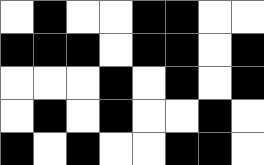[["white", "black", "white", "white", "black", "black", "white", "white"], ["black", "black", "black", "white", "black", "black", "white", "black"], ["white", "white", "white", "black", "white", "black", "white", "black"], ["white", "black", "white", "black", "white", "white", "black", "white"], ["black", "white", "black", "white", "white", "black", "black", "white"]]